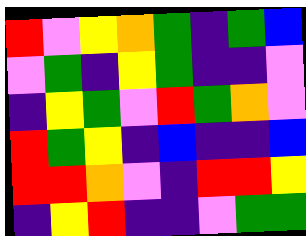[["red", "violet", "yellow", "orange", "green", "indigo", "green", "blue"], ["violet", "green", "indigo", "yellow", "green", "indigo", "indigo", "violet"], ["indigo", "yellow", "green", "violet", "red", "green", "orange", "violet"], ["red", "green", "yellow", "indigo", "blue", "indigo", "indigo", "blue"], ["red", "red", "orange", "violet", "indigo", "red", "red", "yellow"], ["indigo", "yellow", "red", "indigo", "indigo", "violet", "green", "green"]]